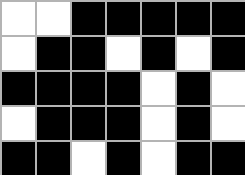[["white", "white", "black", "black", "black", "black", "black"], ["white", "black", "black", "white", "black", "white", "black"], ["black", "black", "black", "black", "white", "black", "white"], ["white", "black", "black", "black", "white", "black", "white"], ["black", "black", "white", "black", "white", "black", "black"]]